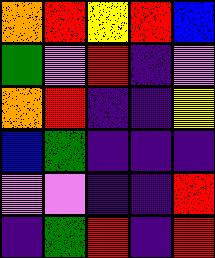[["orange", "red", "yellow", "red", "blue"], ["green", "violet", "red", "indigo", "violet"], ["orange", "red", "indigo", "indigo", "yellow"], ["blue", "green", "indigo", "indigo", "indigo"], ["violet", "violet", "indigo", "indigo", "red"], ["indigo", "green", "red", "indigo", "red"]]